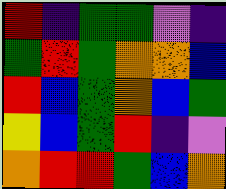[["red", "indigo", "green", "green", "violet", "indigo"], ["green", "red", "green", "orange", "orange", "blue"], ["red", "blue", "green", "orange", "blue", "green"], ["yellow", "blue", "green", "red", "indigo", "violet"], ["orange", "red", "red", "green", "blue", "orange"]]